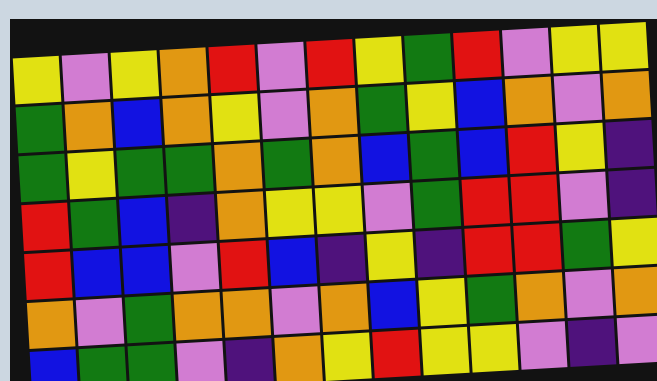[["yellow", "violet", "yellow", "orange", "red", "violet", "red", "yellow", "green", "red", "violet", "yellow", "yellow"], ["green", "orange", "blue", "orange", "yellow", "violet", "orange", "green", "yellow", "blue", "orange", "violet", "orange"], ["green", "yellow", "green", "green", "orange", "green", "orange", "blue", "green", "blue", "red", "yellow", "indigo"], ["red", "green", "blue", "indigo", "orange", "yellow", "yellow", "violet", "green", "red", "red", "violet", "indigo"], ["red", "blue", "blue", "violet", "red", "blue", "indigo", "yellow", "indigo", "red", "red", "green", "yellow"], ["orange", "violet", "green", "orange", "orange", "violet", "orange", "blue", "yellow", "green", "orange", "violet", "orange"], ["blue", "green", "green", "violet", "indigo", "orange", "yellow", "red", "yellow", "yellow", "violet", "indigo", "violet"]]